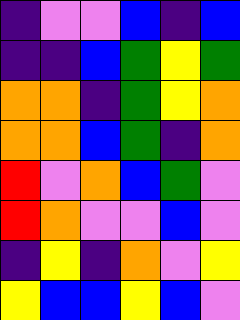[["indigo", "violet", "violet", "blue", "indigo", "blue"], ["indigo", "indigo", "blue", "green", "yellow", "green"], ["orange", "orange", "indigo", "green", "yellow", "orange"], ["orange", "orange", "blue", "green", "indigo", "orange"], ["red", "violet", "orange", "blue", "green", "violet"], ["red", "orange", "violet", "violet", "blue", "violet"], ["indigo", "yellow", "indigo", "orange", "violet", "yellow"], ["yellow", "blue", "blue", "yellow", "blue", "violet"]]